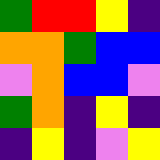[["green", "red", "red", "yellow", "indigo"], ["orange", "orange", "green", "blue", "blue"], ["violet", "orange", "blue", "blue", "violet"], ["green", "orange", "indigo", "yellow", "indigo"], ["indigo", "yellow", "indigo", "violet", "yellow"]]